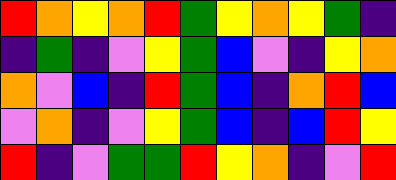[["red", "orange", "yellow", "orange", "red", "green", "yellow", "orange", "yellow", "green", "indigo"], ["indigo", "green", "indigo", "violet", "yellow", "green", "blue", "violet", "indigo", "yellow", "orange"], ["orange", "violet", "blue", "indigo", "red", "green", "blue", "indigo", "orange", "red", "blue"], ["violet", "orange", "indigo", "violet", "yellow", "green", "blue", "indigo", "blue", "red", "yellow"], ["red", "indigo", "violet", "green", "green", "red", "yellow", "orange", "indigo", "violet", "red"]]